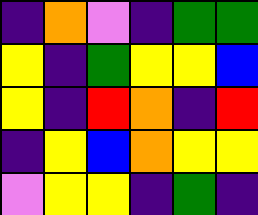[["indigo", "orange", "violet", "indigo", "green", "green"], ["yellow", "indigo", "green", "yellow", "yellow", "blue"], ["yellow", "indigo", "red", "orange", "indigo", "red"], ["indigo", "yellow", "blue", "orange", "yellow", "yellow"], ["violet", "yellow", "yellow", "indigo", "green", "indigo"]]